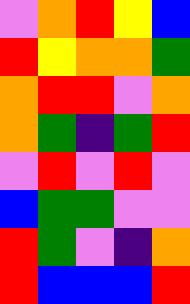[["violet", "orange", "red", "yellow", "blue"], ["red", "yellow", "orange", "orange", "green"], ["orange", "red", "red", "violet", "orange"], ["orange", "green", "indigo", "green", "red"], ["violet", "red", "violet", "red", "violet"], ["blue", "green", "green", "violet", "violet"], ["red", "green", "violet", "indigo", "orange"], ["red", "blue", "blue", "blue", "red"]]